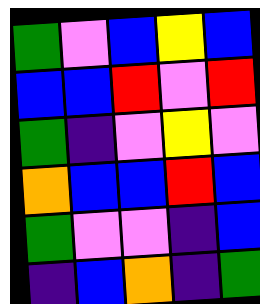[["green", "violet", "blue", "yellow", "blue"], ["blue", "blue", "red", "violet", "red"], ["green", "indigo", "violet", "yellow", "violet"], ["orange", "blue", "blue", "red", "blue"], ["green", "violet", "violet", "indigo", "blue"], ["indigo", "blue", "orange", "indigo", "green"]]